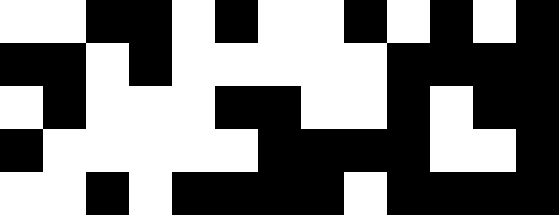[["white", "white", "black", "black", "white", "black", "white", "white", "black", "white", "black", "white", "black"], ["black", "black", "white", "black", "white", "white", "white", "white", "white", "black", "black", "black", "black"], ["white", "black", "white", "white", "white", "black", "black", "white", "white", "black", "white", "black", "black"], ["black", "white", "white", "white", "white", "white", "black", "black", "black", "black", "white", "white", "black"], ["white", "white", "black", "white", "black", "black", "black", "black", "white", "black", "black", "black", "black"]]